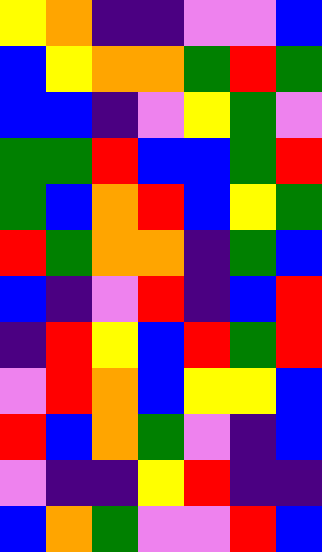[["yellow", "orange", "indigo", "indigo", "violet", "violet", "blue"], ["blue", "yellow", "orange", "orange", "green", "red", "green"], ["blue", "blue", "indigo", "violet", "yellow", "green", "violet"], ["green", "green", "red", "blue", "blue", "green", "red"], ["green", "blue", "orange", "red", "blue", "yellow", "green"], ["red", "green", "orange", "orange", "indigo", "green", "blue"], ["blue", "indigo", "violet", "red", "indigo", "blue", "red"], ["indigo", "red", "yellow", "blue", "red", "green", "red"], ["violet", "red", "orange", "blue", "yellow", "yellow", "blue"], ["red", "blue", "orange", "green", "violet", "indigo", "blue"], ["violet", "indigo", "indigo", "yellow", "red", "indigo", "indigo"], ["blue", "orange", "green", "violet", "violet", "red", "blue"]]